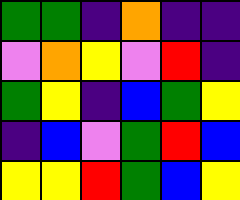[["green", "green", "indigo", "orange", "indigo", "indigo"], ["violet", "orange", "yellow", "violet", "red", "indigo"], ["green", "yellow", "indigo", "blue", "green", "yellow"], ["indigo", "blue", "violet", "green", "red", "blue"], ["yellow", "yellow", "red", "green", "blue", "yellow"]]